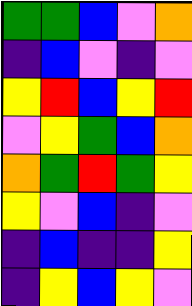[["green", "green", "blue", "violet", "orange"], ["indigo", "blue", "violet", "indigo", "violet"], ["yellow", "red", "blue", "yellow", "red"], ["violet", "yellow", "green", "blue", "orange"], ["orange", "green", "red", "green", "yellow"], ["yellow", "violet", "blue", "indigo", "violet"], ["indigo", "blue", "indigo", "indigo", "yellow"], ["indigo", "yellow", "blue", "yellow", "violet"]]